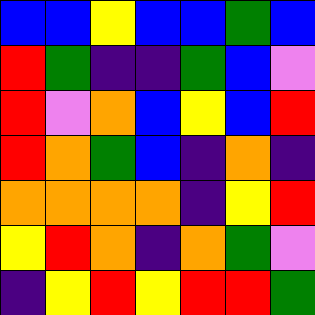[["blue", "blue", "yellow", "blue", "blue", "green", "blue"], ["red", "green", "indigo", "indigo", "green", "blue", "violet"], ["red", "violet", "orange", "blue", "yellow", "blue", "red"], ["red", "orange", "green", "blue", "indigo", "orange", "indigo"], ["orange", "orange", "orange", "orange", "indigo", "yellow", "red"], ["yellow", "red", "orange", "indigo", "orange", "green", "violet"], ["indigo", "yellow", "red", "yellow", "red", "red", "green"]]